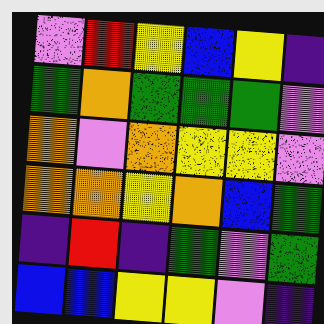[["violet", "red", "yellow", "blue", "yellow", "indigo"], ["green", "orange", "green", "green", "green", "violet"], ["orange", "violet", "orange", "yellow", "yellow", "violet"], ["orange", "orange", "yellow", "orange", "blue", "green"], ["indigo", "red", "indigo", "green", "violet", "green"], ["blue", "blue", "yellow", "yellow", "violet", "indigo"]]